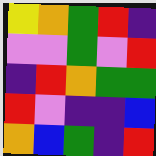[["yellow", "orange", "green", "red", "indigo"], ["violet", "violet", "green", "violet", "red"], ["indigo", "red", "orange", "green", "green"], ["red", "violet", "indigo", "indigo", "blue"], ["orange", "blue", "green", "indigo", "red"]]